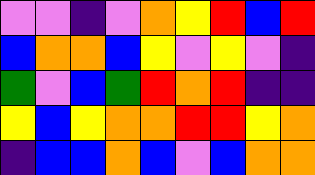[["violet", "violet", "indigo", "violet", "orange", "yellow", "red", "blue", "red"], ["blue", "orange", "orange", "blue", "yellow", "violet", "yellow", "violet", "indigo"], ["green", "violet", "blue", "green", "red", "orange", "red", "indigo", "indigo"], ["yellow", "blue", "yellow", "orange", "orange", "red", "red", "yellow", "orange"], ["indigo", "blue", "blue", "orange", "blue", "violet", "blue", "orange", "orange"]]